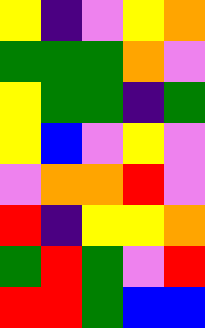[["yellow", "indigo", "violet", "yellow", "orange"], ["green", "green", "green", "orange", "violet"], ["yellow", "green", "green", "indigo", "green"], ["yellow", "blue", "violet", "yellow", "violet"], ["violet", "orange", "orange", "red", "violet"], ["red", "indigo", "yellow", "yellow", "orange"], ["green", "red", "green", "violet", "red"], ["red", "red", "green", "blue", "blue"]]